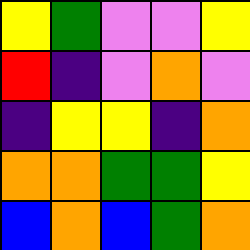[["yellow", "green", "violet", "violet", "yellow"], ["red", "indigo", "violet", "orange", "violet"], ["indigo", "yellow", "yellow", "indigo", "orange"], ["orange", "orange", "green", "green", "yellow"], ["blue", "orange", "blue", "green", "orange"]]